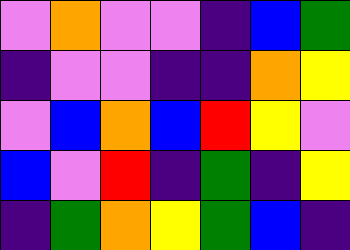[["violet", "orange", "violet", "violet", "indigo", "blue", "green"], ["indigo", "violet", "violet", "indigo", "indigo", "orange", "yellow"], ["violet", "blue", "orange", "blue", "red", "yellow", "violet"], ["blue", "violet", "red", "indigo", "green", "indigo", "yellow"], ["indigo", "green", "orange", "yellow", "green", "blue", "indigo"]]